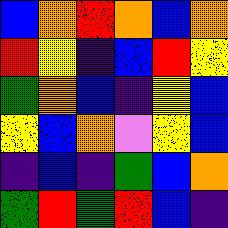[["blue", "orange", "red", "orange", "blue", "orange"], ["red", "yellow", "indigo", "blue", "red", "yellow"], ["green", "orange", "blue", "indigo", "yellow", "blue"], ["yellow", "blue", "orange", "violet", "yellow", "blue"], ["indigo", "blue", "indigo", "green", "blue", "orange"], ["green", "red", "green", "red", "blue", "indigo"]]